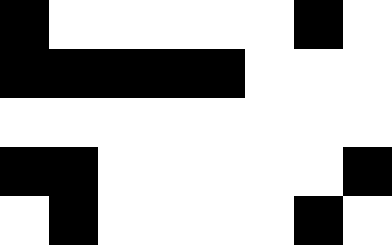[["black", "white", "white", "white", "white", "white", "black", "white"], ["black", "black", "black", "black", "black", "white", "white", "white"], ["white", "white", "white", "white", "white", "white", "white", "white"], ["black", "black", "white", "white", "white", "white", "white", "black"], ["white", "black", "white", "white", "white", "white", "black", "white"]]